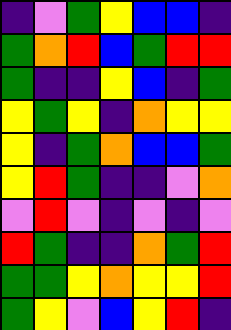[["indigo", "violet", "green", "yellow", "blue", "blue", "indigo"], ["green", "orange", "red", "blue", "green", "red", "red"], ["green", "indigo", "indigo", "yellow", "blue", "indigo", "green"], ["yellow", "green", "yellow", "indigo", "orange", "yellow", "yellow"], ["yellow", "indigo", "green", "orange", "blue", "blue", "green"], ["yellow", "red", "green", "indigo", "indigo", "violet", "orange"], ["violet", "red", "violet", "indigo", "violet", "indigo", "violet"], ["red", "green", "indigo", "indigo", "orange", "green", "red"], ["green", "green", "yellow", "orange", "yellow", "yellow", "red"], ["green", "yellow", "violet", "blue", "yellow", "red", "indigo"]]